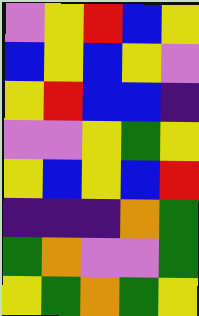[["violet", "yellow", "red", "blue", "yellow"], ["blue", "yellow", "blue", "yellow", "violet"], ["yellow", "red", "blue", "blue", "indigo"], ["violet", "violet", "yellow", "green", "yellow"], ["yellow", "blue", "yellow", "blue", "red"], ["indigo", "indigo", "indigo", "orange", "green"], ["green", "orange", "violet", "violet", "green"], ["yellow", "green", "orange", "green", "yellow"]]